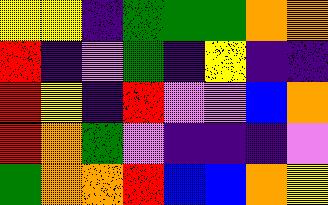[["yellow", "yellow", "indigo", "green", "green", "green", "orange", "orange"], ["red", "indigo", "violet", "green", "indigo", "yellow", "indigo", "indigo"], ["red", "yellow", "indigo", "red", "violet", "violet", "blue", "orange"], ["red", "orange", "green", "violet", "indigo", "indigo", "indigo", "violet"], ["green", "orange", "orange", "red", "blue", "blue", "orange", "yellow"]]